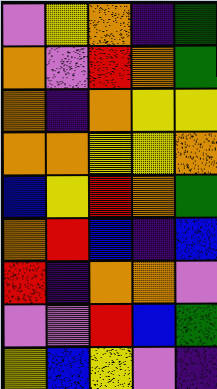[["violet", "yellow", "orange", "indigo", "green"], ["orange", "violet", "red", "orange", "green"], ["orange", "indigo", "orange", "yellow", "yellow"], ["orange", "orange", "yellow", "yellow", "orange"], ["blue", "yellow", "red", "orange", "green"], ["orange", "red", "blue", "indigo", "blue"], ["red", "indigo", "orange", "orange", "violet"], ["violet", "violet", "red", "blue", "green"], ["yellow", "blue", "yellow", "violet", "indigo"]]